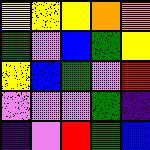[["yellow", "yellow", "yellow", "orange", "orange"], ["green", "violet", "blue", "green", "yellow"], ["yellow", "blue", "green", "violet", "red"], ["violet", "violet", "violet", "green", "indigo"], ["indigo", "violet", "red", "green", "blue"]]